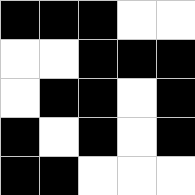[["black", "black", "black", "white", "white"], ["white", "white", "black", "black", "black"], ["white", "black", "black", "white", "black"], ["black", "white", "black", "white", "black"], ["black", "black", "white", "white", "white"]]